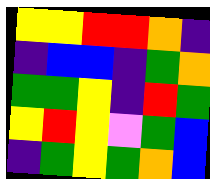[["yellow", "yellow", "red", "red", "orange", "indigo"], ["indigo", "blue", "blue", "indigo", "green", "orange"], ["green", "green", "yellow", "indigo", "red", "green"], ["yellow", "red", "yellow", "violet", "green", "blue"], ["indigo", "green", "yellow", "green", "orange", "blue"]]